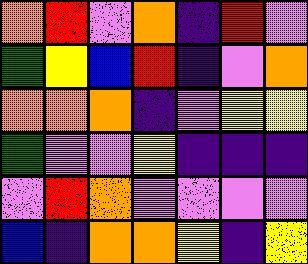[["orange", "red", "violet", "orange", "indigo", "red", "violet"], ["green", "yellow", "blue", "red", "indigo", "violet", "orange"], ["orange", "orange", "orange", "indigo", "violet", "yellow", "yellow"], ["green", "violet", "violet", "yellow", "indigo", "indigo", "indigo"], ["violet", "red", "orange", "violet", "violet", "violet", "violet"], ["blue", "indigo", "orange", "orange", "yellow", "indigo", "yellow"]]